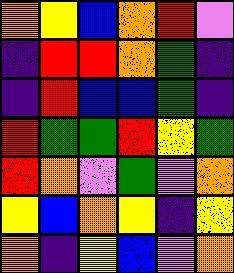[["orange", "yellow", "blue", "orange", "red", "violet"], ["indigo", "red", "red", "orange", "green", "indigo"], ["indigo", "red", "blue", "blue", "green", "indigo"], ["red", "green", "green", "red", "yellow", "green"], ["red", "orange", "violet", "green", "violet", "orange"], ["yellow", "blue", "orange", "yellow", "indigo", "yellow"], ["orange", "indigo", "yellow", "blue", "violet", "orange"]]